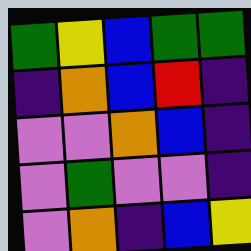[["green", "yellow", "blue", "green", "green"], ["indigo", "orange", "blue", "red", "indigo"], ["violet", "violet", "orange", "blue", "indigo"], ["violet", "green", "violet", "violet", "indigo"], ["violet", "orange", "indigo", "blue", "yellow"]]